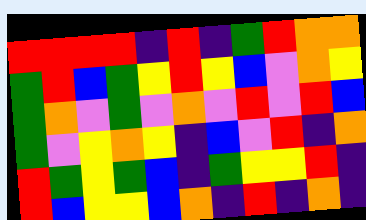[["red", "red", "red", "red", "indigo", "red", "indigo", "green", "red", "orange", "orange"], ["green", "red", "blue", "green", "yellow", "red", "yellow", "blue", "violet", "orange", "yellow"], ["green", "orange", "violet", "green", "violet", "orange", "violet", "red", "violet", "red", "blue"], ["green", "violet", "yellow", "orange", "yellow", "indigo", "blue", "violet", "red", "indigo", "orange"], ["red", "green", "yellow", "green", "blue", "indigo", "green", "yellow", "yellow", "red", "indigo"], ["red", "blue", "yellow", "yellow", "blue", "orange", "indigo", "red", "indigo", "orange", "indigo"]]